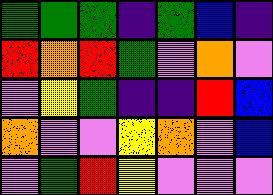[["green", "green", "green", "indigo", "green", "blue", "indigo"], ["red", "orange", "red", "green", "violet", "orange", "violet"], ["violet", "yellow", "green", "indigo", "indigo", "red", "blue"], ["orange", "violet", "violet", "yellow", "orange", "violet", "blue"], ["violet", "green", "red", "yellow", "violet", "violet", "violet"]]